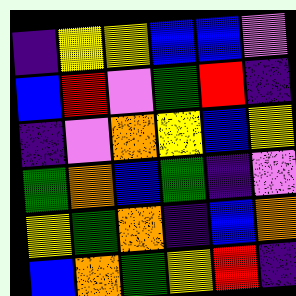[["indigo", "yellow", "yellow", "blue", "blue", "violet"], ["blue", "red", "violet", "green", "red", "indigo"], ["indigo", "violet", "orange", "yellow", "blue", "yellow"], ["green", "orange", "blue", "green", "indigo", "violet"], ["yellow", "green", "orange", "indigo", "blue", "orange"], ["blue", "orange", "green", "yellow", "red", "indigo"]]